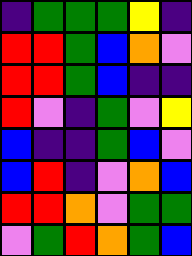[["indigo", "green", "green", "green", "yellow", "indigo"], ["red", "red", "green", "blue", "orange", "violet"], ["red", "red", "green", "blue", "indigo", "indigo"], ["red", "violet", "indigo", "green", "violet", "yellow"], ["blue", "indigo", "indigo", "green", "blue", "violet"], ["blue", "red", "indigo", "violet", "orange", "blue"], ["red", "red", "orange", "violet", "green", "green"], ["violet", "green", "red", "orange", "green", "blue"]]